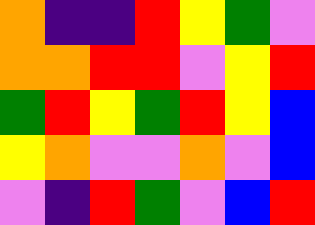[["orange", "indigo", "indigo", "red", "yellow", "green", "violet"], ["orange", "orange", "red", "red", "violet", "yellow", "red"], ["green", "red", "yellow", "green", "red", "yellow", "blue"], ["yellow", "orange", "violet", "violet", "orange", "violet", "blue"], ["violet", "indigo", "red", "green", "violet", "blue", "red"]]